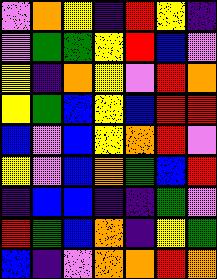[["violet", "orange", "yellow", "indigo", "red", "yellow", "indigo"], ["violet", "green", "green", "yellow", "red", "blue", "violet"], ["yellow", "indigo", "orange", "yellow", "violet", "red", "orange"], ["yellow", "green", "blue", "yellow", "blue", "red", "red"], ["blue", "violet", "blue", "yellow", "orange", "red", "violet"], ["yellow", "violet", "blue", "orange", "green", "blue", "red"], ["indigo", "blue", "blue", "indigo", "indigo", "green", "violet"], ["red", "green", "blue", "orange", "indigo", "yellow", "green"], ["blue", "indigo", "violet", "orange", "orange", "red", "orange"]]